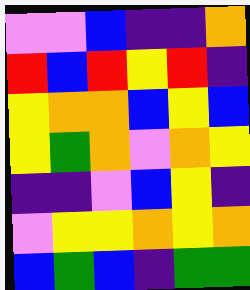[["violet", "violet", "blue", "indigo", "indigo", "orange"], ["red", "blue", "red", "yellow", "red", "indigo"], ["yellow", "orange", "orange", "blue", "yellow", "blue"], ["yellow", "green", "orange", "violet", "orange", "yellow"], ["indigo", "indigo", "violet", "blue", "yellow", "indigo"], ["violet", "yellow", "yellow", "orange", "yellow", "orange"], ["blue", "green", "blue", "indigo", "green", "green"]]